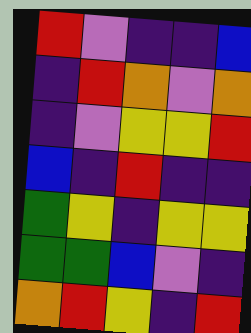[["red", "violet", "indigo", "indigo", "blue"], ["indigo", "red", "orange", "violet", "orange"], ["indigo", "violet", "yellow", "yellow", "red"], ["blue", "indigo", "red", "indigo", "indigo"], ["green", "yellow", "indigo", "yellow", "yellow"], ["green", "green", "blue", "violet", "indigo"], ["orange", "red", "yellow", "indigo", "red"]]